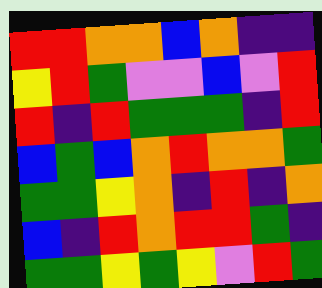[["red", "red", "orange", "orange", "blue", "orange", "indigo", "indigo"], ["yellow", "red", "green", "violet", "violet", "blue", "violet", "red"], ["red", "indigo", "red", "green", "green", "green", "indigo", "red"], ["blue", "green", "blue", "orange", "red", "orange", "orange", "green"], ["green", "green", "yellow", "orange", "indigo", "red", "indigo", "orange"], ["blue", "indigo", "red", "orange", "red", "red", "green", "indigo"], ["green", "green", "yellow", "green", "yellow", "violet", "red", "green"]]